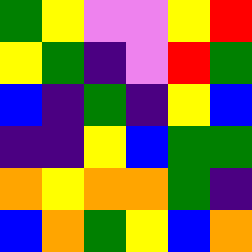[["green", "yellow", "violet", "violet", "yellow", "red"], ["yellow", "green", "indigo", "violet", "red", "green"], ["blue", "indigo", "green", "indigo", "yellow", "blue"], ["indigo", "indigo", "yellow", "blue", "green", "green"], ["orange", "yellow", "orange", "orange", "green", "indigo"], ["blue", "orange", "green", "yellow", "blue", "orange"]]